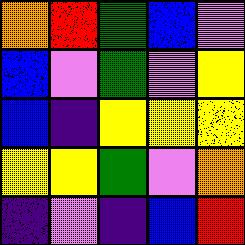[["orange", "red", "green", "blue", "violet"], ["blue", "violet", "green", "violet", "yellow"], ["blue", "indigo", "yellow", "yellow", "yellow"], ["yellow", "yellow", "green", "violet", "orange"], ["indigo", "violet", "indigo", "blue", "red"]]